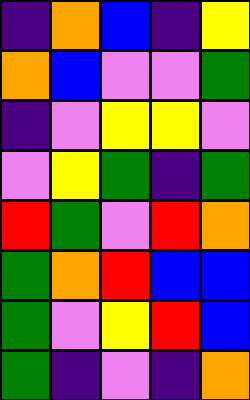[["indigo", "orange", "blue", "indigo", "yellow"], ["orange", "blue", "violet", "violet", "green"], ["indigo", "violet", "yellow", "yellow", "violet"], ["violet", "yellow", "green", "indigo", "green"], ["red", "green", "violet", "red", "orange"], ["green", "orange", "red", "blue", "blue"], ["green", "violet", "yellow", "red", "blue"], ["green", "indigo", "violet", "indigo", "orange"]]